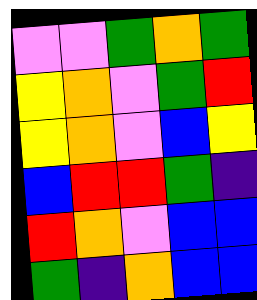[["violet", "violet", "green", "orange", "green"], ["yellow", "orange", "violet", "green", "red"], ["yellow", "orange", "violet", "blue", "yellow"], ["blue", "red", "red", "green", "indigo"], ["red", "orange", "violet", "blue", "blue"], ["green", "indigo", "orange", "blue", "blue"]]